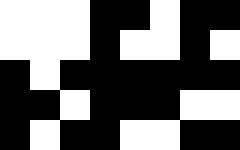[["white", "white", "white", "black", "black", "white", "black", "black"], ["white", "white", "white", "black", "white", "white", "black", "white"], ["black", "white", "black", "black", "black", "black", "black", "black"], ["black", "black", "white", "black", "black", "black", "white", "white"], ["black", "white", "black", "black", "white", "white", "black", "black"]]